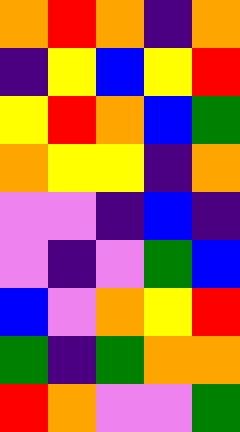[["orange", "red", "orange", "indigo", "orange"], ["indigo", "yellow", "blue", "yellow", "red"], ["yellow", "red", "orange", "blue", "green"], ["orange", "yellow", "yellow", "indigo", "orange"], ["violet", "violet", "indigo", "blue", "indigo"], ["violet", "indigo", "violet", "green", "blue"], ["blue", "violet", "orange", "yellow", "red"], ["green", "indigo", "green", "orange", "orange"], ["red", "orange", "violet", "violet", "green"]]